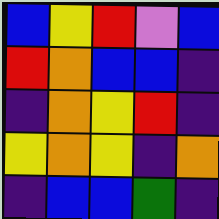[["blue", "yellow", "red", "violet", "blue"], ["red", "orange", "blue", "blue", "indigo"], ["indigo", "orange", "yellow", "red", "indigo"], ["yellow", "orange", "yellow", "indigo", "orange"], ["indigo", "blue", "blue", "green", "indigo"]]